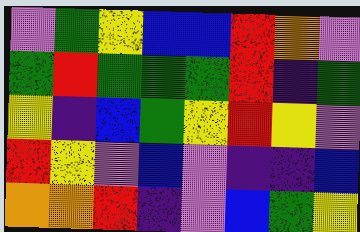[["violet", "green", "yellow", "blue", "blue", "red", "orange", "violet"], ["green", "red", "green", "green", "green", "red", "indigo", "green"], ["yellow", "indigo", "blue", "green", "yellow", "red", "yellow", "violet"], ["red", "yellow", "violet", "blue", "violet", "indigo", "indigo", "blue"], ["orange", "orange", "red", "indigo", "violet", "blue", "green", "yellow"]]